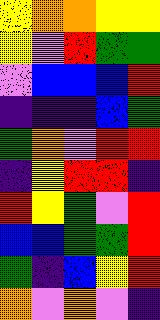[["yellow", "orange", "orange", "yellow", "yellow"], ["yellow", "violet", "red", "green", "green"], ["violet", "blue", "blue", "blue", "red"], ["indigo", "indigo", "indigo", "blue", "green"], ["green", "orange", "violet", "red", "red"], ["indigo", "yellow", "red", "red", "indigo"], ["red", "yellow", "green", "violet", "red"], ["blue", "blue", "green", "green", "red"], ["green", "indigo", "blue", "yellow", "red"], ["orange", "violet", "orange", "violet", "indigo"]]